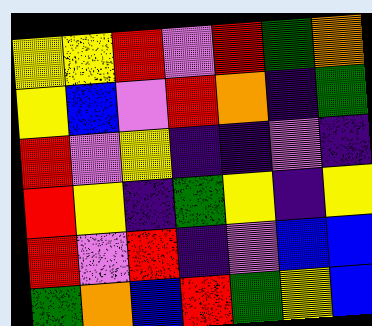[["yellow", "yellow", "red", "violet", "red", "green", "orange"], ["yellow", "blue", "violet", "red", "orange", "indigo", "green"], ["red", "violet", "yellow", "indigo", "indigo", "violet", "indigo"], ["red", "yellow", "indigo", "green", "yellow", "indigo", "yellow"], ["red", "violet", "red", "indigo", "violet", "blue", "blue"], ["green", "orange", "blue", "red", "green", "yellow", "blue"]]